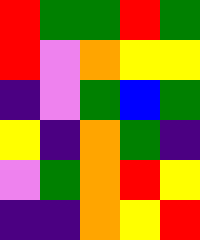[["red", "green", "green", "red", "green"], ["red", "violet", "orange", "yellow", "yellow"], ["indigo", "violet", "green", "blue", "green"], ["yellow", "indigo", "orange", "green", "indigo"], ["violet", "green", "orange", "red", "yellow"], ["indigo", "indigo", "orange", "yellow", "red"]]